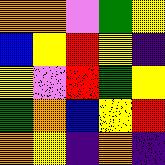[["orange", "orange", "violet", "green", "yellow"], ["blue", "yellow", "red", "yellow", "indigo"], ["yellow", "violet", "red", "green", "yellow"], ["green", "orange", "blue", "yellow", "red"], ["orange", "yellow", "indigo", "orange", "indigo"]]